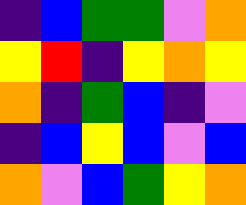[["indigo", "blue", "green", "green", "violet", "orange"], ["yellow", "red", "indigo", "yellow", "orange", "yellow"], ["orange", "indigo", "green", "blue", "indigo", "violet"], ["indigo", "blue", "yellow", "blue", "violet", "blue"], ["orange", "violet", "blue", "green", "yellow", "orange"]]